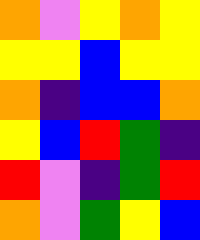[["orange", "violet", "yellow", "orange", "yellow"], ["yellow", "yellow", "blue", "yellow", "yellow"], ["orange", "indigo", "blue", "blue", "orange"], ["yellow", "blue", "red", "green", "indigo"], ["red", "violet", "indigo", "green", "red"], ["orange", "violet", "green", "yellow", "blue"]]